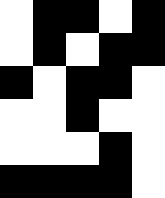[["white", "black", "black", "white", "black"], ["white", "black", "white", "black", "black"], ["black", "white", "black", "black", "white"], ["white", "white", "black", "white", "white"], ["white", "white", "white", "black", "white"], ["black", "black", "black", "black", "white"]]